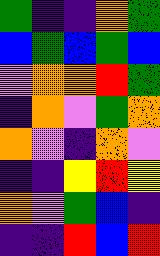[["green", "indigo", "indigo", "orange", "green"], ["blue", "green", "blue", "green", "blue"], ["violet", "orange", "orange", "red", "green"], ["indigo", "orange", "violet", "green", "orange"], ["orange", "violet", "indigo", "orange", "violet"], ["indigo", "indigo", "yellow", "red", "yellow"], ["orange", "violet", "green", "blue", "indigo"], ["indigo", "indigo", "red", "blue", "red"]]